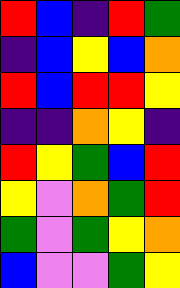[["red", "blue", "indigo", "red", "green"], ["indigo", "blue", "yellow", "blue", "orange"], ["red", "blue", "red", "red", "yellow"], ["indigo", "indigo", "orange", "yellow", "indigo"], ["red", "yellow", "green", "blue", "red"], ["yellow", "violet", "orange", "green", "red"], ["green", "violet", "green", "yellow", "orange"], ["blue", "violet", "violet", "green", "yellow"]]